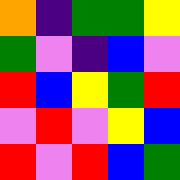[["orange", "indigo", "green", "green", "yellow"], ["green", "violet", "indigo", "blue", "violet"], ["red", "blue", "yellow", "green", "red"], ["violet", "red", "violet", "yellow", "blue"], ["red", "violet", "red", "blue", "green"]]